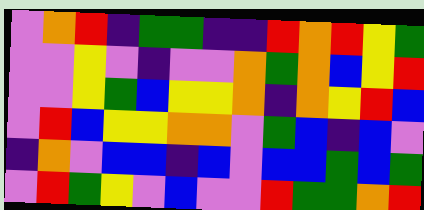[["violet", "orange", "red", "indigo", "green", "green", "indigo", "indigo", "red", "orange", "red", "yellow", "green"], ["violet", "violet", "yellow", "violet", "indigo", "violet", "violet", "orange", "green", "orange", "blue", "yellow", "red"], ["violet", "violet", "yellow", "green", "blue", "yellow", "yellow", "orange", "indigo", "orange", "yellow", "red", "blue"], ["violet", "red", "blue", "yellow", "yellow", "orange", "orange", "violet", "green", "blue", "indigo", "blue", "violet"], ["indigo", "orange", "violet", "blue", "blue", "indigo", "blue", "violet", "blue", "blue", "green", "blue", "green"], ["violet", "red", "green", "yellow", "violet", "blue", "violet", "violet", "red", "green", "green", "orange", "red"]]